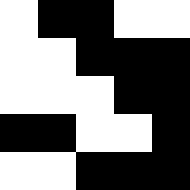[["white", "black", "black", "white", "white"], ["white", "white", "black", "black", "black"], ["white", "white", "white", "black", "black"], ["black", "black", "white", "white", "black"], ["white", "white", "black", "black", "black"]]